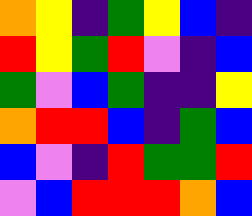[["orange", "yellow", "indigo", "green", "yellow", "blue", "indigo"], ["red", "yellow", "green", "red", "violet", "indigo", "blue"], ["green", "violet", "blue", "green", "indigo", "indigo", "yellow"], ["orange", "red", "red", "blue", "indigo", "green", "blue"], ["blue", "violet", "indigo", "red", "green", "green", "red"], ["violet", "blue", "red", "red", "red", "orange", "blue"]]